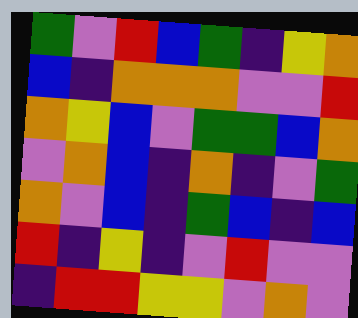[["green", "violet", "red", "blue", "green", "indigo", "yellow", "orange"], ["blue", "indigo", "orange", "orange", "orange", "violet", "violet", "red"], ["orange", "yellow", "blue", "violet", "green", "green", "blue", "orange"], ["violet", "orange", "blue", "indigo", "orange", "indigo", "violet", "green"], ["orange", "violet", "blue", "indigo", "green", "blue", "indigo", "blue"], ["red", "indigo", "yellow", "indigo", "violet", "red", "violet", "violet"], ["indigo", "red", "red", "yellow", "yellow", "violet", "orange", "violet"]]